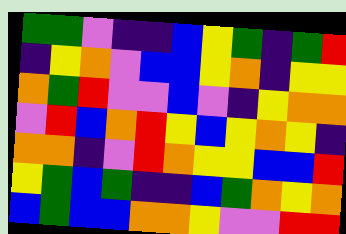[["green", "green", "violet", "indigo", "indigo", "blue", "yellow", "green", "indigo", "green", "red"], ["indigo", "yellow", "orange", "violet", "blue", "blue", "yellow", "orange", "indigo", "yellow", "yellow"], ["orange", "green", "red", "violet", "violet", "blue", "violet", "indigo", "yellow", "orange", "orange"], ["violet", "red", "blue", "orange", "red", "yellow", "blue", "yellow", "orange", "yellow", "indigo"], ["orange", "orange", "indigo", "violet", "red", "orange", "yellow", "yellow", "blue", "blue", "red"], ["yellow", "green", "blue", "green", "indigo", "indigo", "blue", "green", "orange", "yellow", "orange"], ["blue", "green", "blue", "blue", "orange", "orange", "yellow", "violet", "violet", "red", "red"]]